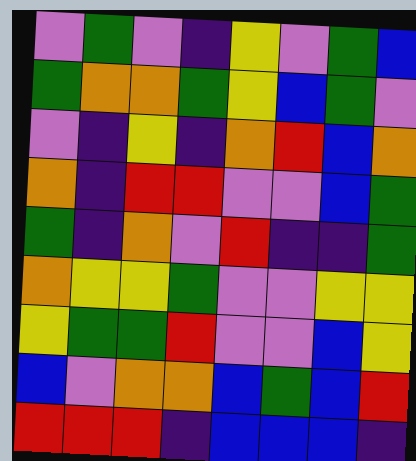[["violet", "green", "violet", "indigo", "yellow", "violet", "green", "blue"], ["green", "orange", "orange", "green", "yellow", "blue", "green", "violet"], ["violet", "indigo", "yellow", "indigo", "orange", "red", "blue", "orange"], ["orange", "indigo", "red", "red", "violet", "violet", "blue", "green"], ["green", "indigo", "orange", "violet", "red", "indigo", "indigo", "green"], ["orange", "yellow", "yellow", "green", "violet", "violet", "yellow", "yellow"], ["yellow", "green", "green", "red", "violet", "violet", "blue", "yellow"], ["blue", "violet", "orange", "orange", "blue", "green", "blue", "red"], ["red", "red", "red", "indigo", "blue", "blue", "blue", "indigo"]]